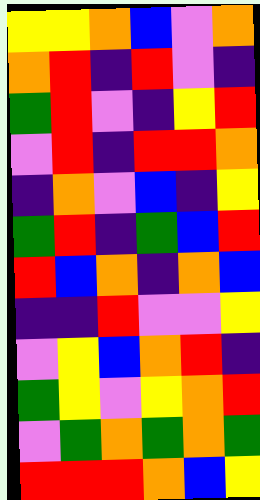[["yellow", "yellow", "orange", "blue", "violet", "orange"], ["orange", "red", "indigo", "red", "violet", "indigo"], ["green", "red", "violet", "indigo", "yellow", "red"], ["violet", "red", "indigo", "red", "red", "orange"], ["indigo", "orange", "violet", "blue", "indigo", "yellow"], ["green", "red", "indigo", "green", "blue", "red"], ["red", "blue", "orange", "indigo", "orange", "blue"], ["indigo", "indigo", "red", "violet", "violet", "yellow"], ["violet", "yellow", "blue", "orange", "red", "indigo"], ["green", "yellow", "violet", "yellow", "orange", "red"], ["violet", "green", "orange", "green", "orange", "green"], ["red", "red", "red", "orange", "blue", "yellow"]]